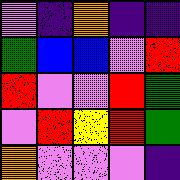[["violet", "indigo", "orange", "indigo", "indigo"], ["green", "blue", "blue", "violet", "red"], ["red", "violet", "violet", "red", "green"], ["violet", "red", "yellow", "red", "green"], ["orange", "violet", "violet", "violet", "indigo"]]